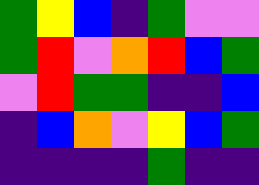[["green", "yellow", "blue", "indigo", "green", "violet", "violet"], ["green", "red", "violet", "orange", "red", "blue", "green"], ["violet", "red", "green", "green", "indigo", "indigo", "blue"], ["indigo", "blue", "orange", "violet", "yellow", "blue", "green"], ["indigo", "indigo", "indigo", "indigo", "green", "indigo", "indigo"]]